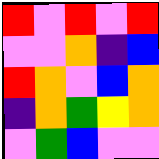[["red", "violet", "red", "violet", "red"], ["violet", "violet", "orange", "indigo", "blue"], ["red", "orange", "violet", "blue", "orange"], ["indigo", "orange", "green", "yellow", "orange"], ["violet", "green", "blue", "violet", "violet"]]